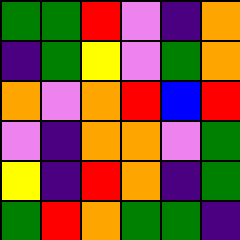[["green", "green", "red", "violet", "indigo", "orange"], ["indigo", "green", "yellow", "violet", "green", "orange"], ["orange", "violet", "orange", "red", "blue", "red"], ["violet", "indigo", "orange", "orange", "violet", "green"], ["yellow", "indigo", "red", "orange", "indigo", "green"], ["green", "red", "orange", "green", "green", "indigo"]]